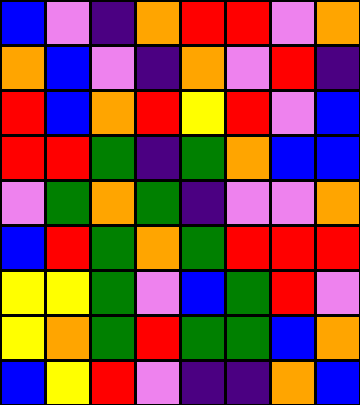[["blue", "violet", "indigo", "orange", "red", "red", "violet", "orange"], ["orange", "blue", "violet", "indigo", "orange", "violet", "red", "indigo"], ["red", "blue", "orange", "red", "yellow", "red", "violet", "blue"], ["red", "red", "green", "indigo", "green", "orange", "blue", "blue"], ["violet", "green", "orange", "green", "indigo", "violet", "violet", "orange"], ["blue", "red", "green", "orange", "green", "red", "red", "red"], ["yellow", "yellow", "green", "violet", "blue", "green", "red", "violet"], ["yellow", "orange", "green", "red", "green", "green", "blue", "orange"], ["blue", "yellow", "red", "violet", "indigo", "indigo", "orange", "blue"]]